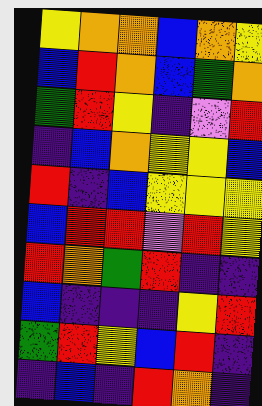[["yellow", "orange", "orange", "blue", "orange", "yellow"], ["blue", "red", "orange", "blue", "green", "orange"], ["green", "red", "yellow", "indigo", "violet", "red"], ["indigo", "blue", "orange", "yellow", "yellow", "blue"], ["red", "indigo", "blue", "yellow", "yellow", "yellow"], ["blue", "red", "red", "violet", "red", "yellow"], ["red", "orange", "green", "red", "indigo", "indigo"], ["blue", "indigo", "indigo", "indigo", "yellow", "red"], ["green", "red", "yellow", "blue", "red", "indigo"], ["indigo", "blue", "indigo", "red", "orange", "indigo"]]